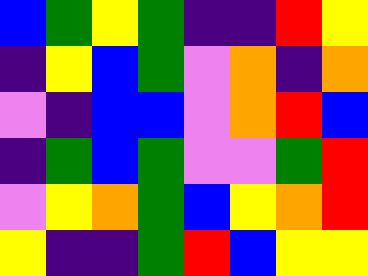[["blue", "green", "yellow", "green", "indigo", "indigo", "red", "yellow"], ["indigo", "yellow", "blue", "green", "violet", "orange", "indigo", "orange"], ["violet", "indigo", "blue", "blue", "violet", "orange", "red", "blue"], ["indigo", "green", "blue", "green", "violet", "violet", "green", "red"], ["violet", "yellow", "orange", "green", "blue", "yellow", "orange", "red"], ["yellow", "indigo", "indigo", "green", "red", "blue", "yellow", "yellow"]]